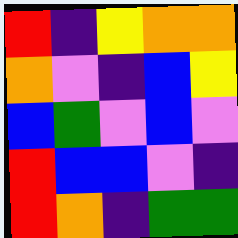[["red", "indigo", "yellow", "orange", "orange"], ["orange", "violet", "indigo", "blue", "yellow"], ["blue", "green", "violet", "blue", "violet"], ["red", "blue", "blue", "violet", "indigo"], ["red", "orange", "indigo", "green", "green"]]